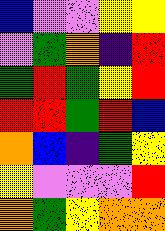[["blue", "violet", "violet", "yellow", "yellow"], ["violet", "green", "orange", "indigo", "red"], ["green", "red", "green", "yellow", "red"], ["red", "red", "green", "red", "blue"], ["orange", "blue", "indigo", "green", "yellow"], ["yellow", "violet", "violet", "violet", "red"], ["orange", "green", "yellow", "orange", "orange"]]